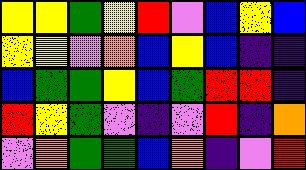[["yellow", "yellow", "green", "yellow", "red", "violet", "blue", "yellow", "blue"], ["yellow", "yellow", "violet", "orange", "blue", "yellow", "blue", "indigo", "indigo"], ["blue", "green", "green", "yellow", "blue", "green", "red", "red", "indigo"], ["red", "yellow", "green", "violet", "indigo", "violet", "red", "indigo", "orange"], ["violet", "orange", "green", "green", "blue", "orange", "indigo", "violet", "red"]]